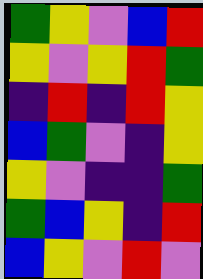[["green", "yellow", "violet", "blue", "red"], ["yellow", "violet", "yellow", "red", "green"], ["indigo", "red", "indigo", "red", "yellow"], ["blue", "green", "violet", "indigo", "yellow"], ["yellow", "violet", "indigo", "indigo", "green"], ["green", "blue", "yellow", "indigo", "red"], ["blue", "yellow", "violet", "red", "violet"]]